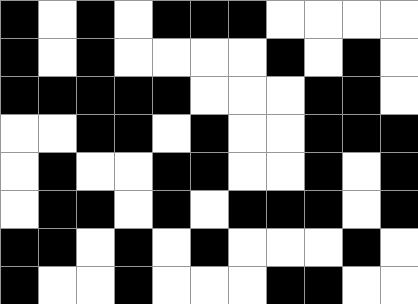[["black", "white", "black", "white", "black", "black", "black", "white", "white", "white", "white"], ["black", "white", "black", "white", "white", "white", "white", "black", "white", "black", "white"], ["black", "black", "black", "black", "black", "white", "white", "white", "black", "black", "white"], ["white", "white", "black", "black", "white", "black", "white", "white", "black", "black", "black"], ["white", "black", "white", "white", "black", "black", "white", "white", "black", "white", "black"], ["white", "black", "black", "white", "black", "white", "black", "black", "black", "white", "black"], ["black", "black", "white", "black", "white", "black", "white", "white", "white", "black", "white"], ["black", "white", "white", "black", "white", "white", "white", "black", "black", "white", "white"]]